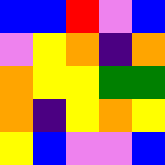[["blue", "blue", "red", "violet", "blue"], ["violet", "yellow", "orange", "indigo", "orange"], ["orange", "yellow", "yellow", "green", "green"], ["orange", "indigo", "yellow", "orange", "yellow"], ["yellow", "blue", "violet", "violet", "blue"]]